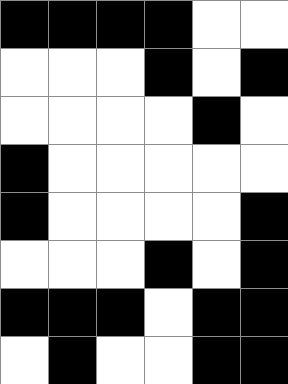[["black", "black", "black", "black", "white", "white"], ["white", "white", "white", "black", "white", "black"], ["white", "white", "white", "white", "black", "white"], ["black", "white", "white", "white", "white", "white"], ["black", "white", "white", "white", "white", "black"], ["white", "white", "white", "black", "white", "black"], ["black", "black", "black", "white", "black", "black"], ["white", "black", "white", "white", "black", "black"]]